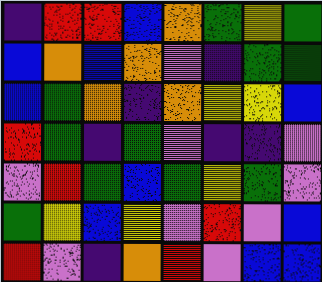[["indigo", "red", "red", "blue", "orange", "green", "yellow", "green"], ["blue", "orange", "blue", "orange", "violet", "indigo", "green", "green"], ["blue", "green", "orange", "indigo", "orange", "yellow", "yellow", "blue"], ["red", "green", "indigo", "green", "violet", "indigo", "indigo", "violet"], ["violet", "red", "green", "blue", "green", "yellow", "green", "violet"], ["green", "yellow", "blue", "yellow", "violet", "red", "violet", "blue"], ["red", "violet", "indigo", "orange", "red", "violet", "blue", "blue"]]